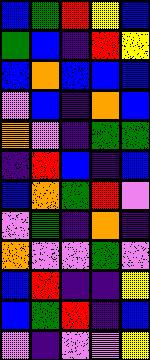[["blue", "green", "red", "yellow", "blue"], ["green", "blue", "indigo", "red", "yellow"], ["blue", "orange", "blue", "blue", "blue"], ["violet", "blue", "indigo", "orange", "blue"], ["orange", "violet", "indigo", "green", "green"], ["indigo", "red", "blue", "indigo", "blue"], ["blue", "orange", "green", "red", "violet"], ["violet", "green", "indigo", "orange", "indigo"], ["orange", "violet", "violet", "green", "violet"], ["blue", "red", "indigo", "indigo", "yellow"], ["blue", "green", "red", "indigo", "blue"], ["violet", "indigo", "violet", "violet", "yellow"]]